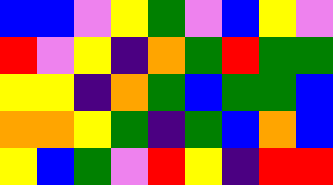[["blue", "blue", "violet", "yellow", "green", "violet", "blue", "yellow", "violet"], ["red", "violet", "yellow", "indigo", "orange", "green", "red", "green", "green"], ["yellow", "yellow", "indigo", "orange", "green", "blue", "green", "green", "blue"], ["orange", "orange", "yellow", "green", "indigo", "green", "blue", "orange", "blue"], ["yellow", "blue", "green", "violet", "red", "yellow", "indigo", "red", "red"]]